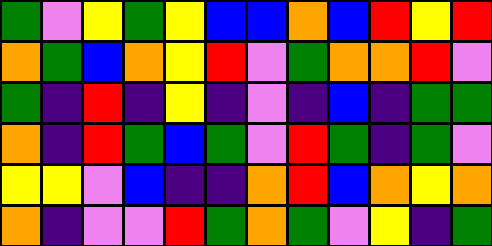[["green", "violet", "yellow", "green", "yellow", "blue", "blue", "orange", "blue", "red", "yellow", "red"], ["orange", "green", "blue", "orange", "yellow", "red", "violet", "green", "orange", "orange", "red", "violet"], ["green", "indigo", "red", "indigo", "yellow", "indigo", "violet", "indigo", "blue", "indigo", "green", "green"], ["orange", "indigo", "red", "green", "blue", "green", "violet", "red", "green", "indigo", "green", "violet"], ["yellow", "yellow", "violet", "blue", "indigo", "indigo", "orange", "red", "blue", "orange", "yellow", "orange"], ["orange", "indigo", "violet", "violet", "red", "green", "orange", "green", "violet", "yellow", "indigo", "green"]]